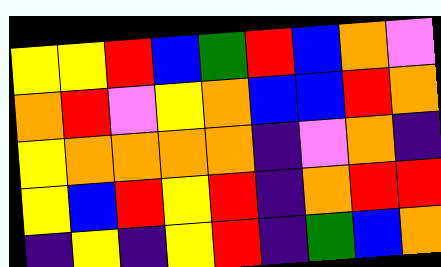[["yellow", "yellow", "red", "blue", "green", "red", "blue", "orange", "violet"], ["orange", "red", "violet", "yellow", "orange", "blue", "blue", "red", "orange"], ["yellow", "orange", "orange", "orange", "orange", "indigo", "violet", "orange", "indigo"], ["yellow", "blue", "red", "yellow", "red", "indigo", "orange", "red", "red"], ["indigo", "yellow", "indigo", "yellow", "red", "indigo", "green", "blue", "orange"]]